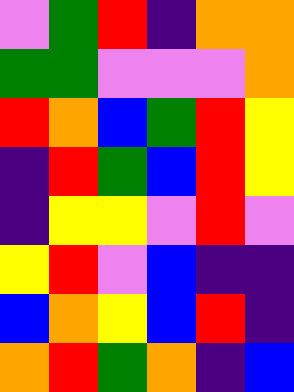[["violet", "green", "red", "indigo", "orange", "orange"], ["green", "green", "violet", "violet", "violet", "orange"], ["red", "orange", "blue", "green", "red", "yellow"], ["indigo", "red", "green", "blue", "red", "yellow"], ["indigo", "yellow", "yellow", "violet", "red", "violet"], ["yellow", "red", "violet", "blue", "indigo", "indigo"], ["blue", "orange", "yellow", "blue", "red", "indigo"], ["orange", "red", "green", "orange", "indigo", "blue"]]